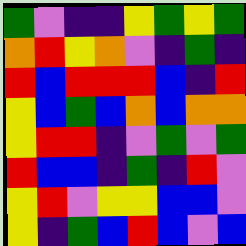[["green", "violet", "indigo", "indigo", "yellow", "green", "yellow", "green"], ["orange", "red", "yellow", "orange", "violet", "indigo", "green", "indigo"], ["red", "blue", "red", "red", "red", "blue", "indigo", "red"], ["yellow", "blue", "green", "blue", "orange", "blue", "orange", "orange"], ["yellow", "red", "red", "indigo", "violet", "green", "violet", "green"], ["red", "blue", "blue", "indigo", "green", "indigo", "red", "violet"], ["yellow", "red", "violet", "yellow", "yellow", "blue", "blue", "violet"], ["yellow", "indigo", "green", "blue", "red", "blue", "violet", "blue"]]